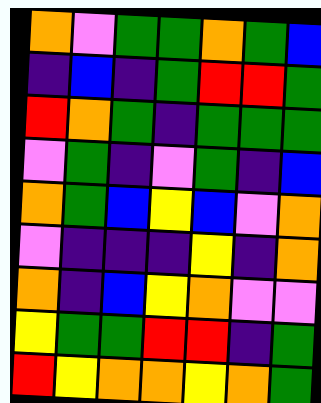[["orange", "violet", "green", "green", "orange", "green", "blue"], ["indigo", "blue", "indigo", "green", "red", "red", "green"], ["red", "orange", "green", "indigo", "green", "green", "green"], ["violet", "green", "indigo", "violet", "green", "indigo", "blue"], ["orange", "green", "blue", "yellow", "blue", "violet", "orange"], ["violet", "indigo", "indigo", "indigo", "yellow", "indigo", "orange"], ["orange", "indigo", "blue", "yellow", "orange", "violet", "violet"], ["yellow", "green", "green", "red", "red", "indigo", "green"], ["red", "yellow", "orange", "orange", "yellow", "orange", "green"]]